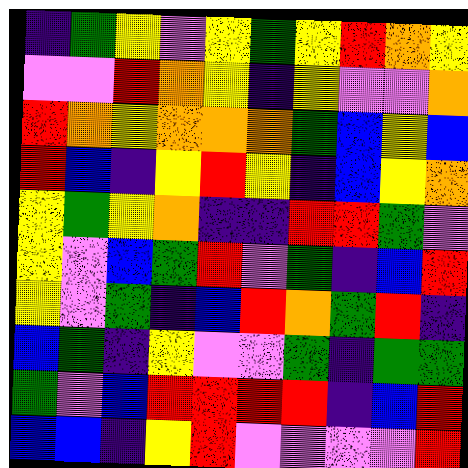[["indigo", "green", "yellow", "violet", "yellow", "green", "yellow", "red", "orange", "yellow"], ["violet", "violet", "red", "orange", "yellow", "indigo", "yellow", "violet", "violet", "orange"], ["red", "orange", "yellow", "orange", "orange", "orange", "green", "blue", "yellow", "blue"], ["red", "blue", "indigo", "yellow", "red", "yellow", "indigo", "blue", "yellow", "orange"], ["yellow", "green", "yellow", "orange", "indigo", "indigo", "red", "red", "green", "violet"], ["yellow", "violet", "blue", "green", "red", "violet", "green", "indigo", "blue", "red"], ["yellow", "violet", "green", "indigo", "blue", "red", "orange", "green", "red", "indigo"], ["blue", "green", "indigo", "yellow", "violet", "violet", "green", "indigo", "green", "green"], ["green", "violet", "blue", "red", "red", "red", "red", "indigo", "blue", "red"], ["blue", "blue", "indigo", "yellow", "red", "violet", "violet", "violet", "violet", "red"]]